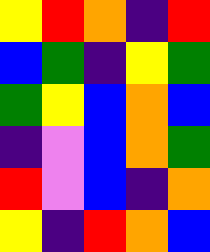[["yellow", "red", "orange", "indigo", "red"], ["blue", "green", "indigo", "yellow", "green"], ["green", "yellow", "blue", "orange", "blue"], ["indigo", "violet", "blue", "orange", "green"], ["red", "violet", "blue", "indigo", "orange"], ["yellow", "indigo", "red", "orange", "blue"]]